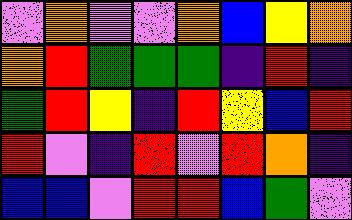[["violet", "orange", "violet", "violet", "orange", "blue", "yellow", "orange"], ["orange", "red", "green", "green", "green", "indigo", "red", "indigo"], ["green", "red", "yellow", "indigo", "red", "yellow", "blue", "red"], ["red", "violet", "indigo", "red", "violet", "red", "orange", "indigo"], ["blue", "blue", "violet", "red", "red", "blue", "green", "violet"]]